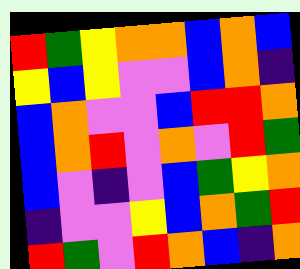[["red", "green", "yellow", "orange", "orange", "blue", "orange", "blue"], ["yellow", "blue", "yellow", "violet", "violet", "blue", "orange", "indigo"], ["blue", "orange", "violet", "violet", "blue", "red", "red", "orange"], ["blue", "orange", "red", "violet", "orange", "violet", "red", "green"], ["blue", "violet", "indigo", "violet", "blue", "green", "yellow", "orange"], ["indigo", "violet", "violet", "yellow", "blue", "orange", "green", "red"], ["red", "green", "violet", "red", "orange", "blue", "indigo", "orange"]]